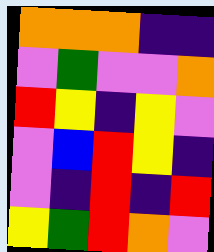[["orange", "orange", "orange", "indigo", "indigo"], ["violet", "green", "violet", "violet", "orange"], ["red", "yellow", "indigo", "yellow", "violet"], ["violet", "blue", "red", "yellow", "indigo"], ["violet", "indigo", "red", "indigo", "red"], ["yellow", "green", "red", "orange", "violet"]]